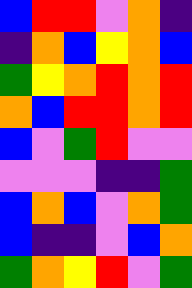[["blue", "red", "red", "violet", "orange", "indigo"], ["indigo", "orange", "blue", "yellow", "orange", "blue"], ["green", "yellow", "orange", "red", "orange", "red"], ["orange", "blue", "red", "red", "orange", "red"], ["blue", "violet", "green", "red", "violet", "violet"], ["violet", "violet", "violet", "indigo", "indigo", "green"], ["blue", "orange", "blue", "violet", "orange", "green"], ["blue", "indigo", "indigo", "violet", "blue", "orange"], ["green", "orange", "yellow", "red", "violet", "green"]]